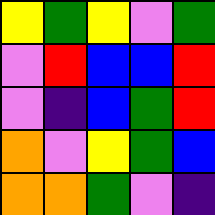[["yellow", "green", "yellow", "violet", "green"], ["violet", "red", "blue", "blue", "red"], ["violet", "indigo", "blue", "green", "red"], ["orange", "violet", "yellow", "green", "blue"], ["orange", "orange", "green", "violet", "indigo"]]